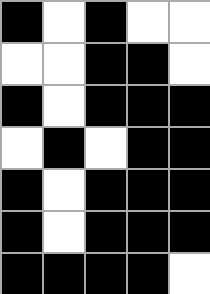[["black", "white", "black", "white", "white"], ["white", "white", "black", "black", "white"], ["black", "white", "black", "black", "black"], ["white", "black", "white", "black", "black"], ["black", "white", "black", "black", "black"], ["black", "white", "black", "black", "black"], ["black", "black", "black", "black", "white"]]